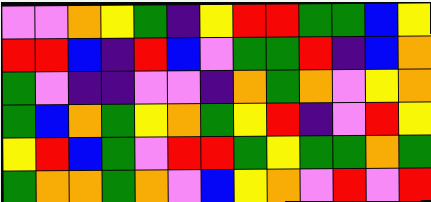[["violet", "violet", "orange", "yellow", "green", "indigo", "yellow", "red", "red", "green", "green", "blue", "yellow"], ["red", "red", "blue", "indigo", "red", "blue", "violet", "green", "green", "red", "indigo", "blue", "orange"], ["green", "violet", "indigo", "indigo", "violet", "violet", "indigo", "orange", "green", "orange", "violet", "yellow", "orange"], ["green", "blue", "orange", "green", "yellow", "orange", "green", "yellow", "red", "indigo", "violet", "red", "yellow"], ["yellow", "red", "blue", "green", "violet", "red", "red", "green", "yellow", "green", "green", "orange", "green"], ["green", "orange", "orange", "green", "orange", "violet", "blue", "yellow", "orange", "violet", "red", "violet", "red"]]